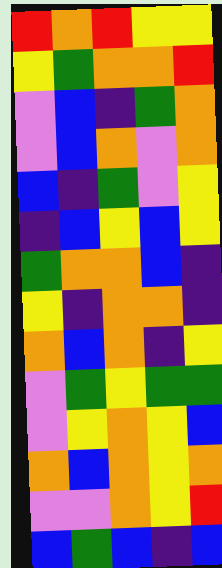[["red", "orange", "red", "yellow", "yellow"], ["yellow", "green", "orange", "orange", "red"], ["violet", "blue", "indigo", "green", "orange"], ["violet", "blue", "orange", "violet", "orange"], ["blue", "indigo", "green", "violet", "yellow"], ["indigo", "blue", "yellow", "blue", "yellow"], ["green", "orange", "orange", "blue", "indigo"], ["yellow", "indigo", "orange", "orange", "indigo"], ["orange", "blue", "orange", "indigo", "yellow"], ["violet", "green", "yellow", "green", "green"], ["violet", "yellow", "orange", "yellow", "blue"], ["orange", "blue", "orange", "yellow", "orange"], ["violet", "violet", "orange", "yellow", "red"], ["blue", "green", "blue", "indigo", "blue"]]